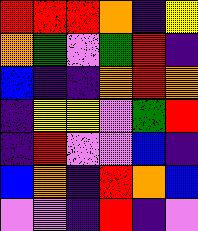[["red", "red", "red", "orange", "indigo", "yellow"], ["orange", "green", "violet", "green", "red", "indigo"], ["blue", "indigo", "indigo", "orange", "red", "orange"], ["indigo", "yellow", "yellow", "violet", "green", "red"], ["indigo", "red", "violet", "violet", "blue", "indigo"], ["blue", "orange", "indigo", "red", "orange", "blue"], ["violet", "violet", "indigo", "red", "indigo", "violet"]]